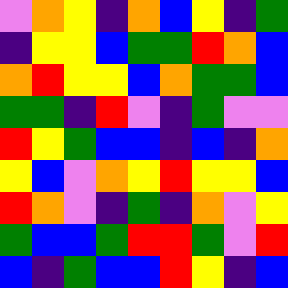[["violet", "orange", "yellow", "indigo", "orange", "blue", "yellow", "indigo", "green"], ["indigo", "yellow", "yellow", "blue", "green", "green", "red", "orange", "blue"], ["orange", "red", "yellow", "yellow", "blue", "orange", "green", "green", "blue"], ["green", "green", "indigo", "red", "violet", "indigo", "green", "violet", "violet"], ["red", "yellow", "green", "blue", "blue", "indigo", "blue", "indigo", "orange"], ["yellow", "blue", "violet", "orange", "yellow", "red", "yellow", "yellow", "blue"], ["red", "orange", "violet", "indigo", "green", "indigo", "orange", "violet", "yellow"], ["green", "blue", "blue", "green", "red", "red", "green", "violet", "red"], ["blue", "indigo", "green", "blue", "blue", "red", "yellow", "indigo", "blue"]]